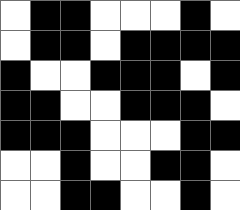[["white", "black", "black", "white", "white", "white", "black", "white"], ["white", "black", "black", "white", "black", "black", "black", "black"], ["black", "white", "white", "black", "black", "black", "white", "black"], ["black", "black", "white", "white", "black", "black", "black", "white"], ["black", "black", "black", "white", "white", "white", "black", "black"], ["white", "white", "black", "white", "white", "black", "black", "white"], ["white", "white", "black", "black", "white", "white", "black", "white"]]